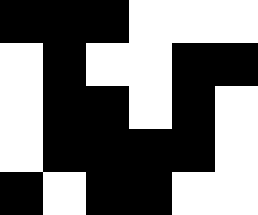[["black", "black", "black", "white", "white", "white"], ["white", "black", "white", "white", "black", "black"], ["white", "black", "black", "white", "black", "white"], ["white", "black", "black", "black", "black", "white"], ["black", "white", "black", "black", "white", "white"]]